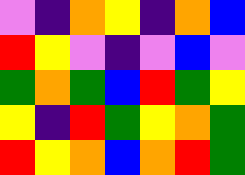[["violet", "indigo", "orange", "yellow", "indigo", "orange", "blue"], ["red", "yellow", "violet", "indigo", "violet", "blue", "violet"], ["green", "orange", "green", "blue", "red", "green", "yellow"], ["yellow", "indigo", "red", "green", "yellow", "orange", "green"], ["red", "yellow", "orange", "blue", "orange", "red", "green"]]